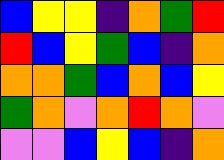[["blue", "yellow", "yellow", "indigo", "orange", "green", "red"], ["red", "blue", "yellow", "green", "blue", "indigo", "orange"], ["orange", "orange", "green", "blue", "orange", "blue", "yellow"], ["green", "orange", "violet", "orange", "red", "orange", "violet"], ["violet", "violet", "blue", "yellow", "blue", "indigo", "orange"]]